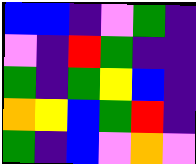[["blue", "blue", "indigo", "violet", "green", "indigo"], ["violet", "indigo", "red", "green", "indigo", "indigo"], ["green", "indigo", "green", "yellow", "blue", "indigo"], ["orange", "yellow", "blue", "green", "red", "indigo"], ["green", "indigo", "blue", "violet", "orange", "violet"]]